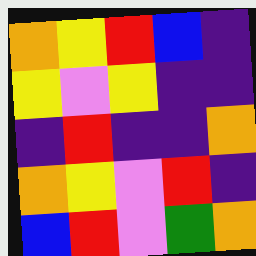[["orange", "yellow", "red", "blue", "indigo"], ["yellow", "violet", "yellow", "indigo", "indigo"], ["indigo", "red", "indigo", "indigo", "orange"], ["orange", "yellow", "violet", "red", "indigo"], ["blue", "red", "violet", "green", "orange"]]